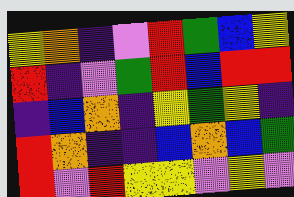[["yellow", "orange", "indigo", "violet", "red", "green", "blue", "yellow"], ["red", "indigo", "violet", "green", "red", "blue", "red", "red"], ["indigo", "blue", "orange", "indigo", "yellow", "green", "yellow", "indigo"], ["red", "orange", "indigo", "indigo", "blue", "orange", "blue", "green"], ["red", "violet", "red", "yellow", "yellow", "violet", "yellow", "violet"]]